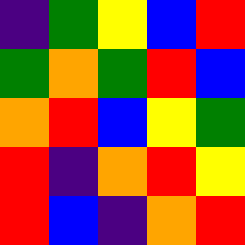[["indigo", "green", "yellow", "blue", "red"], ["green", "orange", "green", "red", "blue"], ["orange", "red", "blue", "yellow", "green"], ["red", "indigo", "orange", "red", "yellow"], ["red", "blue", "indigo", "orange", "red"]]